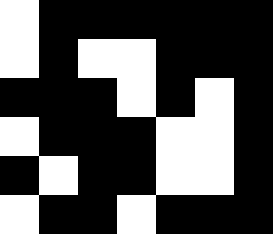[["white", "black", "black", "black", "black", "black", "black"], ["white", "black", "white", "white", "black", "black", "black"], ["black", "black", "black", "white", "black", "white", "black"], ["white", "black", "black", "black", "white", "white", "black"], ["black", "white", "black", "black", "white", "white", "black"], ["white", "black", "black", "white", "black", "black", "black"]]